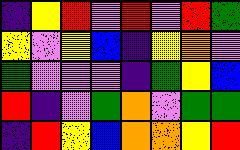[["indigo", "yellow", "red", "violet", "red", "violet", "red", "green"], ["yellow", "violet", "yellow", "blue", "indigo", "yellow", "orange", "violet"], ["green", "violet", "violet", "violet", "indigo", "green", "yellow", "blue"], ["red", "indigo", "violet", "green", "orange", "violet", "green", "green"], ["indigo", "red", "yellow", "blue", "orange", "orange", "yellow", "red"]]